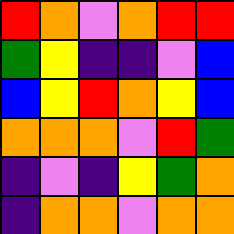[["red", "orange", "violet", "orange", "red", "red"], ["green", "yellow", "indigo", "indigo", "violet", "blue"], ["blue", "yellow", "red", "orange", "yellow", "blue"], ["orange", "orange", "orange", "violet", "red", "green"], ["indigo", "violet", "indigo", "yellow", "green", "orange"], ["indigo", "orange", "orange", "violet", "orange", "orange"]]